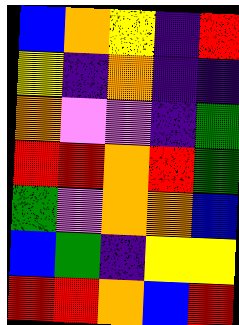[["blue", "orange", "yellow", "indigo", "red"], ["yellow", "indigo", "orange", "indigo", "indigo"], ["orange", "violet", "violet", "indigo", "green"], ["red", "red", "orange", "red", "green"], ["green", "violet", "orange", "orange", "blue"], ["blue", "green", "indigo", "yellow", "yellow"], ["red", "red", "orange", "blue", "red"]]